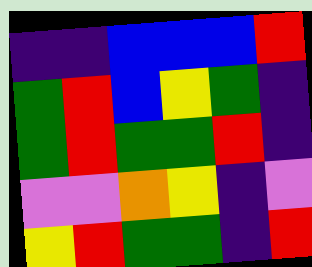[["indigo", "indigo", "blue", "blue", "blue", "red"], ["green", "red", "blue", "yellow", "green", "indigo"], ["green", "red", "green", "green", "red", "indigo"], ["violet", "violet", "orange", "yellow", "indigo", "violet"], ["yellow", "red", "green", "green", "indigo", "red"]]